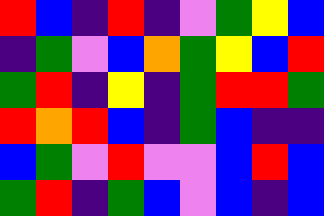[["red", "blue", "indigo", "red", "indigo", "violet", "green", "yellow", "blue"], ["indigo", "green", "violet", "blue", "orange", "green", "yellow", "blue", "red"], ["green", "red", "indigo", "yellow", "indigo", "green", "red", "red", "green"], ["red", "orange", "red", "blue", "indigo", "green", "blue", "indigo", "indigo"], ["blue", "green", "violet", "red", "violet", "violet", "blue", "red", "blue"], ["green", "red", "indigo", "green", "blue", "violet", "blue", "indigo", "blue"]]